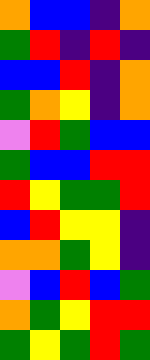[["orange", "blue", "blue", "indigo", "orange"], ["green", "red", "indigo", "red", "indigo"], ["blue", "blue", "red", "indigo", "orange"], ["green", "orange", "yellow", "indigo", "orange"], ["violet", "red", "green", "blue", "blue"], ["green", "blue", "blue", "red", "red"], ["red", "yellow", "green", "green", "red"], ["blue", "red", "yellow", "yellow", "indigo"], ["orange", "orange", "green", "yellow", "indigo"], ["violet", "blue", "red", "blue", "green"], ["orange", "green", "yellow", "red", "red"], ["green", "yellow", "green", "red", "green"]]